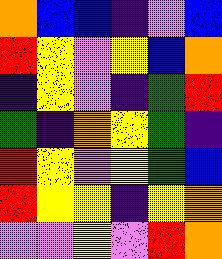[["orange", "blue", "blue", "indigo", "violet", "blue"], ["red", "yellow", "violet", "yellow", "blue", "orange"], ["indigo", "yellow", "violet", "indigo", "green", "red"], ["green", "indigo", "orange", "yellow", "green", "indigo"], ["red", "yellow", "violet", "yellow", "green", "blue"], ["red", "yellow", "yellow", "indigo", "yellow", "orange"], ["violet", "violet", "yellow", "violet", "red", "orange"]]